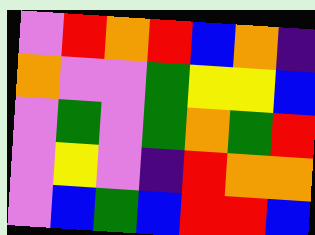[["violet", "red", "orange", "red", "blue", "orange", "indigo"], ["orange", "violet", "violet", "green", "yellow", "yellow", "blue"], ["violet", "green", "violet", "green", "orange", "green", "red"], ["violet", "yellow", "violet", "indigo", "red", "orange", "orange"], ["violet", "blue", "green", "blue", "red", "red", "blue"]]